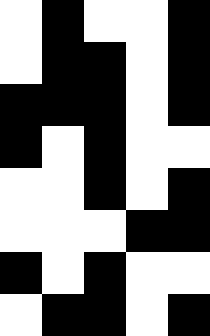[["white", "black", "white", "white", "black"], ["white", "black", "black", "white", "black"], ["black", "black", "black", "white", "black"], ["black", "white", "black", "white", "white"], ["white", "white", "black", "white", "black"], ["white", "white", "white", "black", "black"], ["black", "white", "black", "white", "white"], ["white", "black", "black", "white", "black"]]